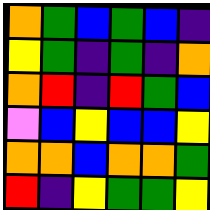[["orange", "green", "blue", "green", "blue", "indigo"], ["yellow", "green", "indigo", "green", "indigo", "orange"], ["orange", "red", "indigo", "red", "green", "blue"], ["violet", "blue", "yellow", "blue", "blue", "yellow"], ["orange", "orange", "blue", "orange", "orange", "green"], ["red", "indigo", "yellow", "green", "green", "yellow"]]